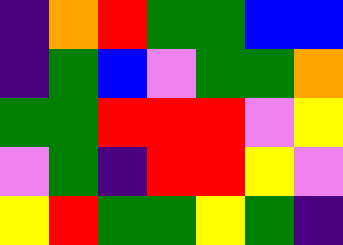[["indigo", "orange", "red", "green", "green", "blue", "blue"], ["indigo", "green", "blue", "violet", "green", "green", "orange"], ["green", "green", "red", "red", "red", "violet", "yellow"], ["violet", "green", "indigo", "red", "red", "yellow", "violet"], ["yellow", "red", "green", "green", "yellow", "green", "indigo"]]